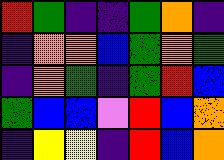[["red", "green", "indigo", "indigo", "green", "orange", "indigo"], ["indigo", "orange", "orange", "blue", "green", "orange", "green"], ["indigo", "orange", "green", "indigo", "green", "red", "blue"], ["green", "blue", "blue", "violet", "red", "blue", "orange"], ["indigo", "yellow", "yellow", "indigo", "red", "blue", "orange"]]